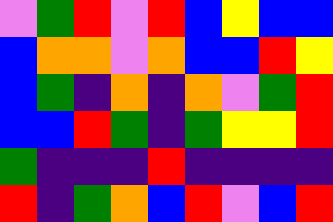[["violet", "green", "red", "violet", "red", "blue", "yellow", "blue", "blue"], ["blue", "orange", "orange", "violet", "orange", "blue", "blue", "red", "yellow"], ["blue", "green", "indigo", "orange", "indigo", "orange", "violet", "green", "red"], ["blue", "blue", "red", "green", "indigo", "green", "yellow", "yellow", "red"], ["green", "indigo", "indigo", "indigo", "red", "indigo", "indigo", "indigo", "indigo"], ["red", "indigo", "green", "orange", "blue", "red", "violet", "blue", "red"]]